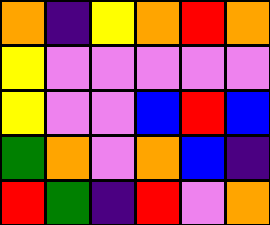[["orange", "indigo", "yellow", "orange", "red", "orange"], ["yellow", "violet", "violet", "violet", "violet", "violet"], ["yellow", "violet", "violet", "blue", "red", "blue"], ["green", "orange", "violet", "orange", "blue", "indigo"], ["red", "green", "indigo", "red", "violet", "orange"]]